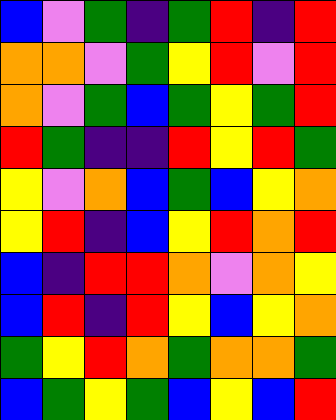[["blue", "violet", "green", "indigo", "green", "red", "indigo", "red"], ["orange", "orange", "violet", "green", "yellow", "red", "violet", "red"], ["orange", "violet", "green", "blue", "green", "yellow", "green", "red"], ["red", "green", "indigo", "indigo", "red", "yellow", "red", "green"], ["yellow", "violet", "orange", "blue", "green", "blue", "yellow", "orange"], ["yellow", "red", "indigo", "blue", "yellow", "red", "orange", "red"], ["blue", "indigo", "red", "red", "orange", "violet", "orange", "yellow"], ["blue", "red", "indigo", "red", "yellow", "blue", "yellow", "orange"], ["green", "yellow", "red", "orange", "green", "orange", "orange", "green"], ["blue", "green", "yellow", "green", "blue", "yellow", "blue", "red"]]